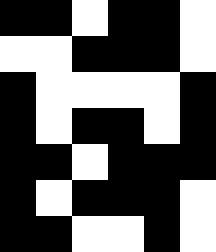[["black", "black", "white", "black", "black", "white"], ["white", "white", "black", "black", "black", "white"], ["black", "white", "white", "white", "white", "black"], ["black", "white", "black", "black", "white", "black"], ["black", "black", "white", "black", "black", "black"], ["black", "white", "black", "black", "black", "white"], ["black", "black", "white", "white", "black", "white"]]